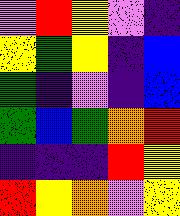[["violet", "red", "yellow", "violet", "indigo"], ["yellow", "green", "yellow", "indigo", "blue"], ["green", "indigo", "violet", "indigo", "blue"], ["green", "blue", "green", "orange", "red"], ["indigo", "indigo", "indigo", "red", "yellow"], ["red", "yellow", "orange", "violet", "yellow"]]